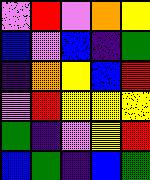[["violet", "red", "violet", "orange", "yellow"], ["blue", "violet", "blue", "indigo", "green"], ["indigo", "orange", "yellow", "blue", "red"], ["violet", "red", "yellow", "yellow", "yellow"], ["green", "indigo", "violet", "yellow", "red"], ["blue", "green", "indigo", "blue", "green"]]